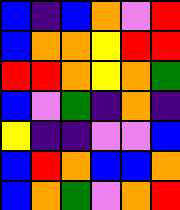[["blue", "indigo", "blue", "orange", "violet", "red"], ["blue", "orange", "orange", "yellow", "red", "red"], ["red", "red", "orange", "yellow", "orange", "green"], ["blue", "violet", "green", "indigo", "orange", "indigo"], ["yellow", "indigo", "indigo", "violet", "violet", "blue"], ["blue", "red", "orange", "blue", "blue", "orange"], ["blue", "orange", "green", "violet", "orange", "red"]]